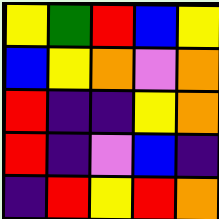[["yellow", "green", "red", "blue", "yellow"], ["blue", "yellow", "orange", "violet", "orange"], ["red", "indigo", "indigo", "yellow", "orange"], ["red", "indigo", "violet", "blue", "indigo"], ["indigo", "red", "yellow", "red", "orange"]]